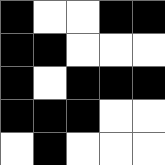[["black", "white", "white", "black", "black"], ["black", "black", "white", "white", "white"], ["black", "white", "black", "black", "black"], ["black", "black", "black", "white", "white"], ["white", "black", "white", "white", "white"]]